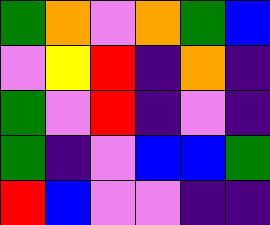[["green", "orange", "violet", "orange", "green", "blue"], ["violet", "yellow", "red", "indigo", "orange", "indigo"], ["green", "violet", "red", "indigo", "violet", "indigo"], ["green", "indigo", "violet", "blue", "blue", "green"], ["red", "blue", "violet", "violet", "indigo", "indigo"]]